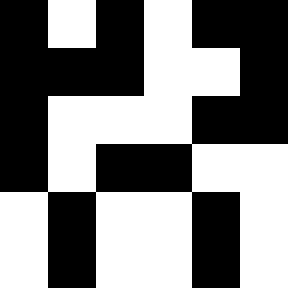[["black", "white", "black", "white", "black", "black"], ["black", "black", "black", "white", "white", "black"], ["black", "white", "white", "white", "black", "black"], ["black", "white", "black", "black", "white", "white"], ["white", "black", "white", "white", "black", "white"], ["white", "black", "white", "white", "black", "white"]]